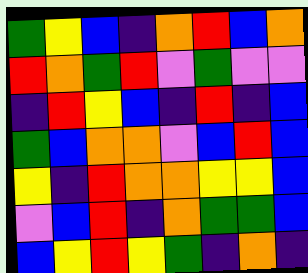[["green", "yellow", "blue", "indigo", "orange", "red", "blue", "orange"], ["red", "orange", "green", "red", "violet", "green", "violet", "violet"], ["indigo", "red", "yellow", "blue", "indigo", "red", "indigo", "blue"], ["green", "blue", "orange", "orange", "violet", "blue", "red", "blue"], ["yellow", "indigo", "red", "orange", "orange", "yellow", "yellow", "blue"], ["violet", "blue", "red", "indigo", "orange", "green", "green", "blue"], ["blue", "yellow", "red", "yellow", "green", "indigo", "orange", "indigo"]]